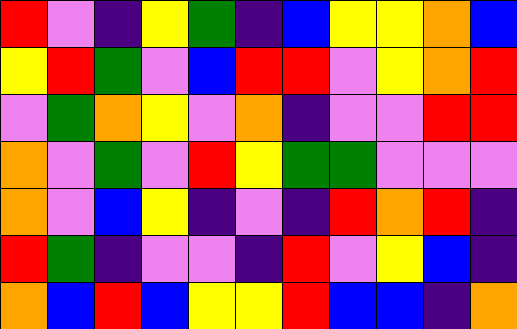[["red", "violet", "indigo", "yellow", "green", "indigo", "blue", "yellow", "yellow", "orange", "blue"], ["yellow", "red", "green", "violet", "blue", "red", "red", "violet", "yellow", "orange", "red"], ["violet", "green", "orange", "yellow", "violet", "orange", "indigo", "violet", "violet", "red", "red"], ["orange", "violet", "green", "violet", "red", "yellow", "green", "green", "violet", "violet", "violet"], ["orange", "violet", "blue", "yellow", "indigo", "violet", "indigo", "red", "orange", "red", "indigo"], ["red", "green", "indigo", "violet", "violet", "indigo", "red", "violet", "yellow", "blue", "indigo"], ["orange", "blue", "red", "blue", "yellow", "yellow", "red", "blue", "blue", "indigo", "orange"]]